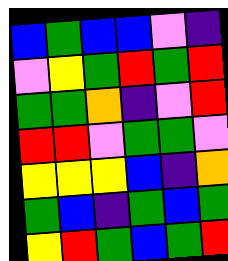[["blue", "green", "blue", "blue", "violet", "indigo"], ["violet", "yellow", "green", "red", "green", "red"], ["green", "green", "orange", "indigo", "violet", "red"], ["red", "red", "violet", "green", "green", "violet"], ["yellow", "yellow", "yellow", "blue", "indigo", "orange"], ["green", "blue", "indigo", "green", "blue", "green"], ["yellow", "red", "green", "blue", "green", "red"]]